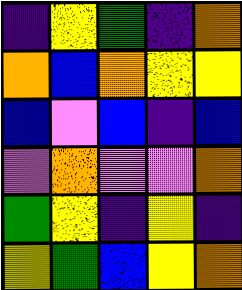[["indigo", "yellow", "green", "indigo", "orange"], ["orange", "blue", "orange", "yellow", "yellow"], ["blue", "violet", "blue", "indigo", "blue"], ["violet", "orange", "violet", "violet", "orange"], ["green", "yellow", "indigo", "yellow", "indigo"], ["yellow", "green", "blue", "yellow", "orange"]]